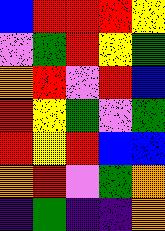[["blue", "red", "red", "red", "yellow"], ["violet", "green", "red", "yellow", "green"], ["orange", "red", "violet", "red", "blue"], ["red", "yellow", "green", "violet", "green"], ["red", "yellow", "red", "blue", "blue"], ["orange", "red", "violet", "green", "orange"], ["indigo", "green", "indigo", "indigo", "orange"]]